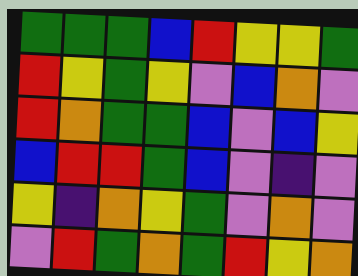[["green", "green", "green", "blue", "red", "yellow", "yellow", "green"], ["red", "yellow", "green", "yellow", "violet", "blue", "orange", "violet"], ["red", "orange", "green", "green", "blue", "violet", "blue", "yellow"], ["blue", "red", "red", "green", "blue", "violet", "indigo", "violet"], ["yellow", "indigo", "orange", "yellow", "green", "violet", "orange", "violet"], ["violet", "red", "green", "orange", "green", "red", "yellow", "orange"]]